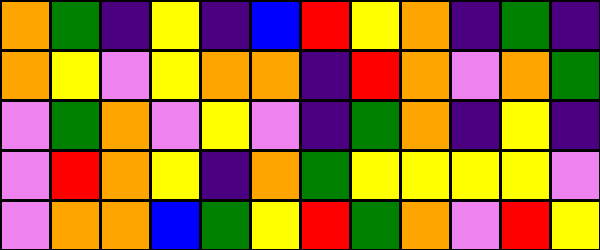[["orange", "green", "indigo", "yellow", "indigo", "blue", "red", "yellow", "orange", "indigo", "green", "indigo"], ["orange", "yellow", "violet", "yellow", "orange", "orange", "indigo", "red", "orange", "violet", "orange", "green"], ["violet", "green", "orange", "violet", "yellow", "violet", "indigo", "green", "orange", "indigo", "yellow", "indigo"], ["violet", "red", "orange", "yellow", "indigo", "orange", "green", "yellow", "yellow", "yellow", "yellow", "violet"], ["violet", "orange", "orange", "blue", "green", "yellow", "red", "green", "orange", "violet", "red", "yellow"]]